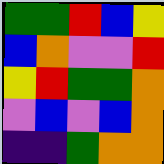[["green", "green", "red", "blue", "yellow"], ["blue", "orange", "violet", "violet", "red"], ["yellow", "red", "green", "green", "orange"], ["violet", "blue", "violet", "blue", "orange"], ["indigo", "indigo", "green", "orange", "orange"]]